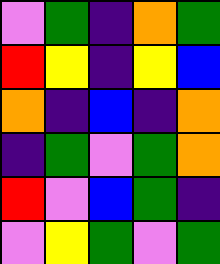[["violet", "green", "indigo", "orange", "green"], ["red", "yellow", "indigo", "yellow", "blue"], ["orange", "indigo", "blue", "indigo", "orange"], ["indigo", "green", "violet", "green", "orange"], ["red", "violet", "blue", "green", "indigo"], ["violet", "yellow", "green", "violet", "green"]]